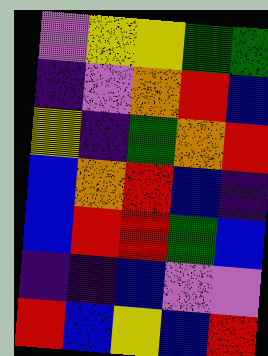[["violet", "yellow", "yellow", "green", "green"], ["indigo", "violet", "orange", "red", "blue"], ["yellow", "indigo", "green", "orange", "red"], ["blue", "orange", "red", "blue", "indigo"], ["blue", "red", "red", "green", "blue"], ["indigo", "indigo", "blue", "violet", "violet"], ["red", "blue", "yellow", "blue", "red"]]